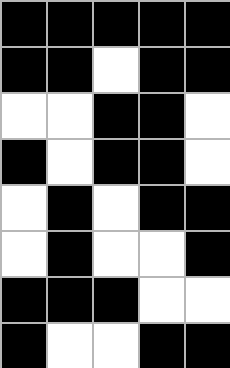[["black", "black", "black", "black", "black"], ["black", "black", "white", "black", "black"], ["white", "white", "black", "black", "white"], ["black", "white", "black", "black", "white"], ["white", "black", "white", "black", "black"], ["white", "black", "white", "white", "black"], ["black", "black", "black", "white", "white"], ["black", "white", "white", "black", "black"]]